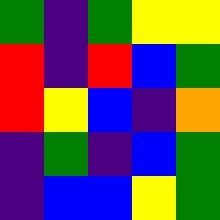[["green", "indigo", "green", "yellow", "yellow"], ["red", "indigo", "red", "blue", "green"], ["red", "yellow", "blue", "indigo", "orange"], ["indigo", "green", "indigo", "blue", "green"], ["indigo", "blue", "blue", "yellow", "green"]]